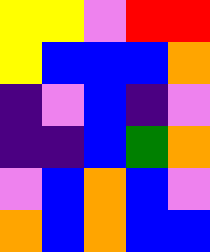[["yellow", "yellow", "violet", "red", "red"], ["yellow", "blue", "blue", "blue", "orange"], ["indigo", "violet", "blue", "indigo", "violet"], ["indigo", "indigo", "blue", "green", "orange"], ["violet", "blue", "orange", "blue", "violet"], ["orange", "blue", "orange", "blue", "blue"]]